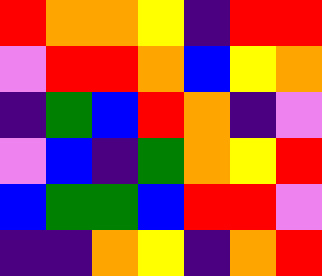[["red", "orange", "orange", "yellow", "indigo", "red", "red"], ["violet", "red", "red", "orange", "blue", "yellow", "orange"], ["indigo", "green", "blue", "red", "orange", "indigo", "violet"], ["violet", "blue", "indigo", "green", "orange", "yellow", "red"], ["blue", "green", "green", "blue", "red", "red", "violet"], ["indigo", "indigo", "orange", "yellow", "indigo", "orange", "red"]]